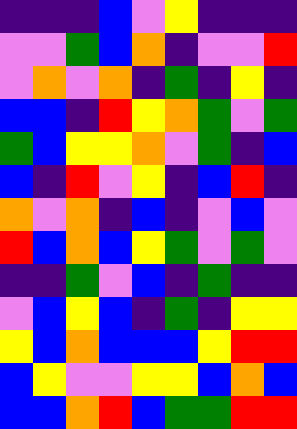[["indigo", "indigo", "indigo", "blue", "violet", "yellow", "indigo", "indigo", "indigo"], ["violet", "violet", "green", "blue", "orange", "indigo", "violet", "violet", "red"], ["violet", "orange", "violet", "orange", "indigo", "green", "indigo", "yellow", "indigo"], ["blue", "blue", "indigo", "red", "yellow", "orange", "green", "violet", "green"], ["green", "blue", "yellow", "yellow", "orange", "violet", "green", "indigo", "blue"], ["blue", "indigo", "red", "violet", "yellow", "indigo", "blue", "red", "indigo"], ["orange", "violet", "orange", "indigo", "blue", "indigo", "violet", "blue", "violet"], ["red", "blue", "orange", "blue", "yellow", "green", "violet", "green", "violet"], ["indigo", "indigo", "green", "violet", "blue", "indigo", "green", "indigo", "indigo"], ["violet", "blue", "yellow", "blue", "indigo", "green", "indigo", "yellow", "yellow"], ["yellow", "blue", "orange", "blue", "blue", "blue", "yellow", "red", "red"], ["blue", "yellow", "violet", "violet", "yellow", "yellow", "blue", "orange", "blue"], ["blue", "blue", "orange", "red", "blue", "green", "green", "red", "red"]]